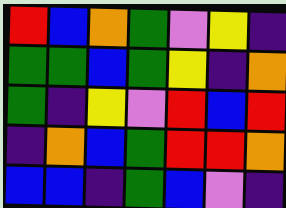[["red", "blue", "orange", "green", "violet", "yellow", "indigo"], ["green", "green", "blue", "green", "yellow", "indigo", "orange"], ["green", "indigo", "yellow", "violet", "red", "blue", "red"], ["indigo", "orange", "blue", "green", "red", "red", "orange"], ["blue", "blue", "indigo", "green", "blue", "violet", "indigo"]]